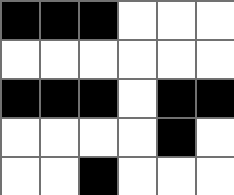[["black", "black", "black", "white", "white", "white"], ["white", "white", "white", "white", "white", "white"], ["black", "black", "black", "white", "black", "black"], ["white", "white", "white", "white", "black", "white"], ["white", "white", "black", "white", "white", "white"]]